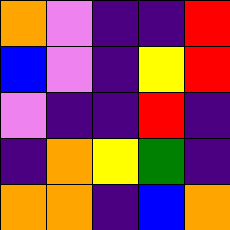[["orange", "violet", "indigo", "indigo", "red"], ["blue", "violet", "indigo", "yellow", "red"], ["violet", "indigo", "indigo", "red", "indigo"], ["indigo", "orange", "yellow", "green", "indigo"], ["orange", "orange", "indigo", "blue", "orange"]]